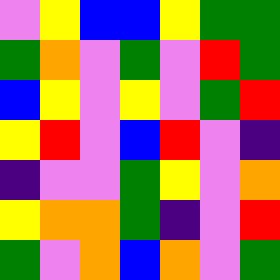[["violet", "yellow", "blue", "blue", "yellow", "green", "green"], ["green", "orange", "violet", "green", "violet", "red", "green"], ["blue", "yellow", "violet", "yellow", "violet", "green", "red"], ["yellow", "red", "violet", "blue", "red", "violet", "indigo"], ["indigo", "violet", "violet", "green", "yellow", "violet", "orange"], ["yellow", "orange", "orange", "green", "indigo", "violet", "red"], ["green", "violet", "orange", "blue", "orange", "violet", "green"]]